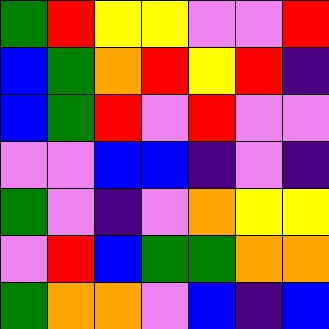[["green", "red", "yellow", "yellow", "violet", "violet", "red"], ["blue", "green", "orange", "red", "yellow", "red", "indigo"], ["blue", "green", "red", "violet", "red", "violet", "violet"], ["violet", "violet", "blue", "blue", "indigo", "violet", "indigo"], ["green", "violet", "indigo", "violet", "orange", "yellow", "yellow"], ["violet", "red", "blue", "green", "green", "orange", "orange"], ["green", "orange", "orange", "violet", "blue", "indigo", "blue"]]